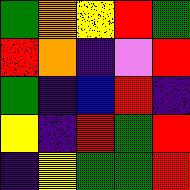[["green", "orange", "yellow", "red", "green"], ["red", "orange", "indigo", "violet", "red"], ["green", "indigo", "blue", "red", "indigo"], ["yellow", "indigo", "red", "green", "red"], ["indigo", "yellow", "green", "green", "red"]]